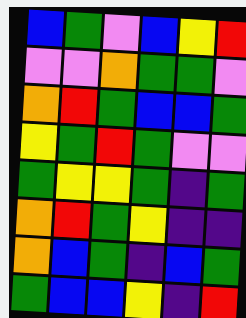[["blue", "green", "violet", "blue", "yellow", "red"], ["violet", "violet", "orange", "green", "green", "violet"], ["orange", "red", "green", "blue", "blue", "green"], ["yellow", "green", "red", "green", "violet", "violet"], ["green", "yellow", "yellow", "green", "indigo", "green"], ["orange", "red", "green", "yellow", "indigo", "indigo"], ["orange", "blue", "green", "indigo", "blue", "green"], ["green", "blue", "blue", "yellow", "indigo", "red"]]